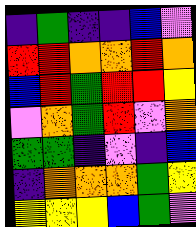[["indigo", "green", "indigo", "indigo", "blue", "violet"], ["red", "red", "orange", "orange", "red", "orange"], ["blue", "red", "green", "red", "red", "yellow"], ["violet", "orange", "green", "red", "violet", "orange"], ["green", "green", "indigo", "violet", "indigo", "blue"], ["indigo", "orange", "orange", "orange", "green", "yellow"], ["yellow", "yellow", "yellow", "blue", "green", "violet"]]